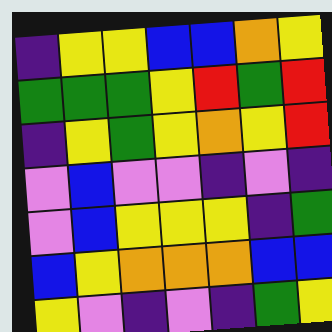[["indigo", "yellow", "yellow", "blue", "blue", "orange", "yellow"], ["green", "green", "green", "yellow", "red", "green", "red"], ["indigo", "yellow", "green", "yellow", "orange", "yellow", "red"], ["violet", "blue", "violet", "violet", "indigo", "violet", "indigo"], ["violet", "blue", "yellow", "yellow", "yellow", "indigo", "green"], ["blue", "yellow", "orange", "orange", "orange", "blue", "blue"], ["yellow", "violet", "indigo", "violet", "indigo", "green", "yellow"]]